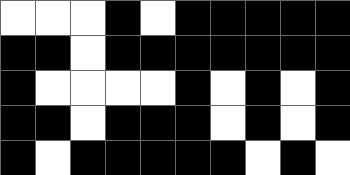[["white", "white", "white", "black", "white", "black", "black", "black", "black", "black"], ["black", "black", "white", "black", "black", "black", "black", "black", "black", "black"], ["black", "white", "white", "white", "white", "black", "white", "black", "white", "black"], ["black", "black", "white", "black", "black", "black", "white", "black", "white", "black"], ["black", "white", "black", "black", "black", "black", "black", "white", "black", "white"]]